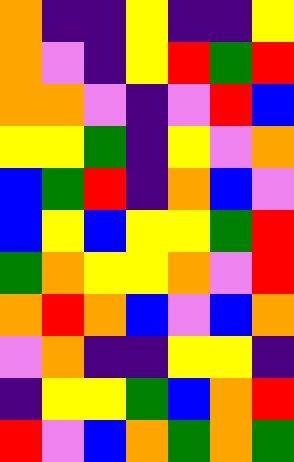[["orange", "indigo", "indigo", "yellow", "indigo", "indigo", "yellow"], ["orange", "violet", "indigo", "yellow", "red", "green", "red"], ["orange", "orange", "violet", "indigo", "violet", "red", "blue"], ["yellow", "yellow", "green", "indigo", "yellow", "violet", "orange"], ["blue", "green", "red", "indigo", "orange", "blue", "violet"], ["blue", "yellow", "blue", "yellow", "yellow", "green", "red"], ["green", "orange", "yellow", "yellow", "orange", "violet", "red"], ["orange", "red", "orange", "blue", "violet", "blue", "orange"], ["violet", "orange", "indigo", "indigo", "yellow", "yellow", "indigo"], ["indigo", "yellow", "yellow", "green", "blue", "orange", "red"], ["red", "violet", "blue", "orange", "green", "orange", "green"]]